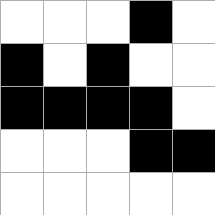[["white", "white", "white", "black", "white"], ["black", "white", "black", "white", "white"], ["black", "black", "black", "black", "white"], ["white", "white", "white", "black", "black"], ["white", "white", "white", "white", "white"]]